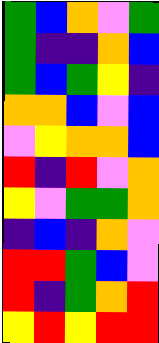[["green", "blue", "orange", "violet", "green"], ["green", "indigo", "indigo", "orange", "blue"], ["green", "blue", "green", "yellow", "indigo"], ["orange", "orange", "blue", "violet", "blue"], ["violet", "yellow", "orange", "orange", "blue"], ["red", "indigo", "red", "violet", "orange"], ["yellow", "violet", "green", "green", "orange"], ["indigo", "blue", "indigo", "orange", "violet"], ["red", "red", "green", "blue", "violet"], ["red", "indigo", "green", "orange", "red"], ["yellow", "red", "yellow", "red", "red"]]